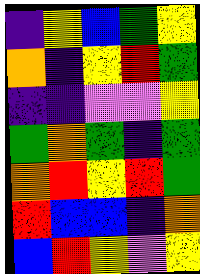[["indigo", "yellow", "blue", "green", "yellow"], ["orange", "indigo", "yellow", "red", "green"], ["indigo", "indigo", "violet", "violet", "yellow"], ["green", "orange", "green", "indigo", "green"], ["orange", "red", "yellow", "red", "green"], ["red", "blue", "blue", "indigo", "orange"], ["blue", "red", "yellow", "violet", "yellow"]]